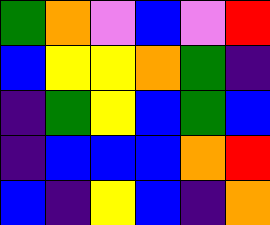[["green", "orange", "violet", "blue", "violet", "red"], ["blue", "yellow", "yellow", "orange", "green", "indigo"], ["indigo", "green", "yellow", "blue", "green", "blue"], ["indigo", "blue", "blue", "blue", "orange", "red"], ["blue", "indigo", "yellow", "blue", "indigo", "orange"]]